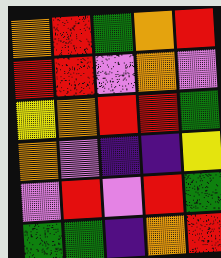[["orange", "red", "green", "orange", "red"], ["red", "red", "violet", "orange", "violet"], ["yellow", "orange", "red", "red", "green"], ["orange", "violet", "indigo", "indigo", "yellow"], ["violet", "red", "violet", "red", "green"], ["green", "green", "indigo", "orange", "red"]]